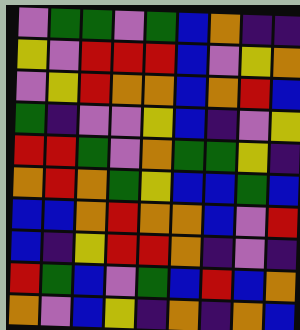[["violet", "green", "green", "violet", "green", "blue", "orange", "indigo", "indigo"], ["yellow", "violet", "red", "red", "red", "blue", "violet", "yellow", "orange"], ["violet", "yellow", "red", "orange", "orange", "blue", "orange", "red", "blue"], ["green", "indigo", "violet", "violet", "yellow", "blue", "indigo", "violet", "yellow"], ["red", "red", "green", "violet", "orange", "green", "green", "yellow", "indigo"], ["orange", "red", "orange", "green", "yellow", "blue", "blue", "green", "blue"], ["blue", "blue", "orange", "red", "orange", "orange", "blue", "violet", "red"], ["blue", "indigo", "yellow", "red", "red", "orange", "indigo", "violet", "indigo"], ["red", "green", "blue", "violet", "green", "blue", "red", "blue", "orange"], ["orange", "violet", "blue", "yellow", "indigo", "orange", "indigo", "orange", "blue"]]